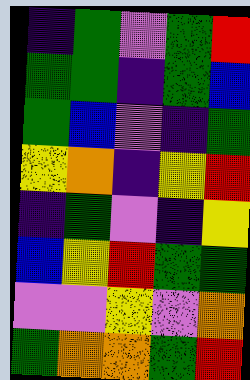[["indigo", "green", "violet", "green", "red"], ["green", "green", "indigo", "green", "blue"], ["green", "blue", "violet", "indigo", "green"], ["yellow", "orange", "indigo", "yellow", "red"], ["indigo", "green", "violet", "indigo", "yellow"], ["blue", "yellow", "red", "green", "green"], ["violet", "violet", "yellow", "violet", "orange"], ["green", "orange", "orange", "green", "red"]]